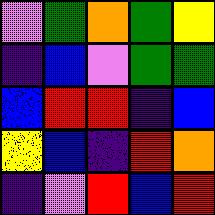[["violet", "green", "orange", "green", "yellow"], ["indigo", "blue", "violet", "green", "green"], ["blue", "red", "red", "indigo", "blue"], ["yellow", "blue", "indigo", "red", "orange"], ["indigo", "violet", "red", "blue", "red"]]